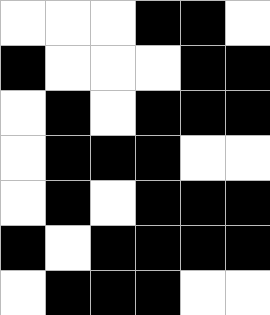[["white", "white", "white", "black", "black", "white"], ["black", "white", "white", "white", "black", "black"], ["white", "black", "white", "black", "black", "black"], ["white", "black", "black", "black", "white", "white"], ["white", "black", "white", "black", "black", "black"], ["black", "white", "black", "black", "black", "black"], ["white", "black", "black", "black", "white", "white"]]